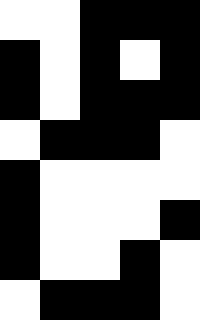[["white", "white", "black", "black", "black"], ["black", "white", "black", "white", "black"], ["black", "white", "black", "black", "black"], ["white", "black", "black", "black", "white"], ["black", "white", "white", "white", "white"], ["black", "white", "white", "white", "black"], ["black", "white", "white", "black", "white"], ["white", "black", "black", "black", "white"]]